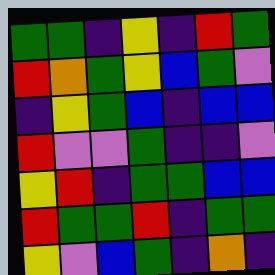[["green", "green", "indigo", "yellow", "indigo", "red", "green"], ["red", "orange", "green", "yellow", "blue", "green", "violet"], ["indigo", "yellow", "green", "blue", "indigo", "blue", "blue"], ["red", "violet", "violet", "green", "indigo", "indigo", "violet"], ["yellow", "red", "indigo", "green", "green", "blue", "blue"], ["red", "green", "green", "red", "indigo", "green", "green"], ["yellow", "violet", "blue", "green", "indigo", "orange", "indigo"]]